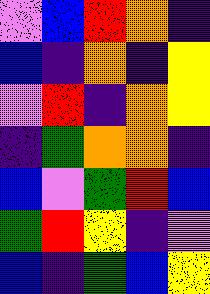[["violet", "blue", "red", "orange", "indigo"], ["blue", "indigo", "orange", "indigo", "yellow"], ["violet", "red", "indigo", "orange", "yellow"], ["indigo", "green", "orange", "orange", "indigo"], ["blue", "violet", "green", "red", "blue"], ["green", "red", "yellow", "indigo", "violet"], ["blue", "indigo", "green", "blue", "yellow"]]